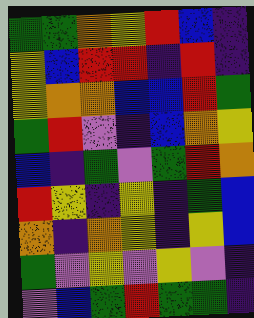[["green", "green", "orange", "yellow", "red", "blue", "indigo"], ["yellow", "blue", "red", "red", "indigo", "red", "indigo"], ["yellow", "orange", "orange", "blue", "blue", "red", "green"], ["green", "red", "violet", "indigo", "blue", "orange", "yellow"], ["blue", "indigo", "green", "violet", "green", "red", "orange"], ["red", "yellow", "indigo", "yellow", "indigo", "green", "blue"], ["orange", "indigo", "orange", "yellow", "indigo", "yellow", "blue"], ["green", "violet", "yellow", "violet", "yellow", "violet", "indigo"], ["violet", "blue", "green", "red", "green", "green", "indigo"]]